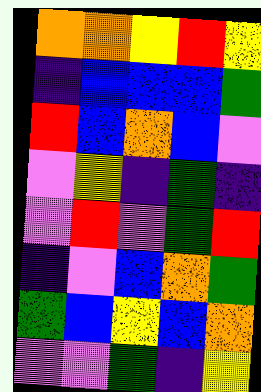[["orange", "orange", "yellow", "red", "yellow"], ["indigo", "blue", "blue", "blue", "green"], ["red", "blue", "orange", "blue", "violet"], ["violet", "yellow", "indigo", "green", "indigo"], ["violet", "red", "violet", "green", "red"], ["indigo", "violet", "blue", "orange", "green"], ["green", "blue", "yellow", "blue", "orange"], ["violet", "violet", "green", "indigo", "yellow"]]